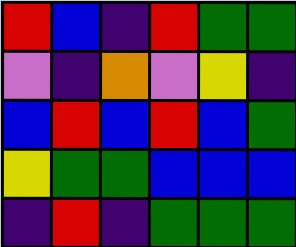[["red", "blue", "indigo", "red", "green", "green"], ["violet", "indigo", "orange", "violet", "yellow", "indigo"], ["blue", "red", "blue", "red", "blue", "green"], ["yellow", "green", "green", "blue", "blue", "blue"], ["indigo", "red", "indigo", "green", "green", "green"]]